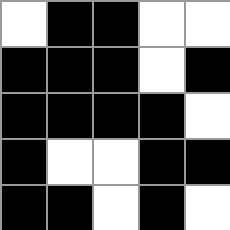[["white", "black", "black", "white", "white"], ["black", "black", "black", "white", "black"], ["black", "black", "black", "black", "white"], ["black", "white", "white", "black", "black"], ["black", "black", "white", "black", "white"]]